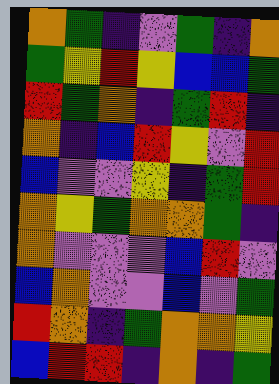[["orange", "green", "indigo", "violet", "green", "indigo", "orange"], ["green", "yellow", "red", "yellow", "blue", "blue", "green"], ["red", "green", "orange", "indigo", "green", "red", "indigo"], ["orange", "indigo", "blue", "red", "yellow", "violet", "red"], ["blue", "violet", "violet", "yellow", "indigo", "green", "red"], ["orange", "yellow", "green", "orange", "orange", "green", "indigo"], ["orange", "violet", "violet", "violet", "blue", "red", "violet"], ["blue", "orange", "violet", "violet", "blue", "violet", "green"], ["red", "orange", "indigo", "green", "orange", "orange", "yellow"], ["blue", "red", "red", "indigo", "orange", "indigo", "green"]]